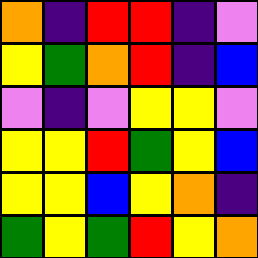[["orange", "indigo", "red", "red", "indigo", "violet"], ["yellow", "green", "orange", "red", "indigo", "blue"], ["violet", "indigo", "violet", "yellow", "yellow", "violet"], ["yellow", "yellow", "red", "green", "yellow", "blue"], ["yellow", "yellow", "blue", "yellow", "orange", "indigo"], ["green", "yellow", "green", "red", "yellow", "orange"]]